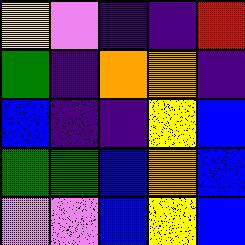[["yellow", "violet", "indigo", "indigo", "red"], ["green", "indigo", "orange", "orange", "indigo"], ["blue", "indigo", "indigo", "yellow", "blue"], ["green", "green", "blue", "orange", "blue"], ["violet", "violet", "blue", "yellow", "blue"]]